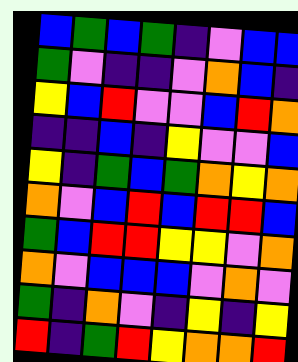[["blue", "green", "blue", "green", "indigo", "violet", "blue", "blue"], ["green", "violet", "indigo", "indigo", "violet", "orange", "blue", "indigo"], ["yellow", "blue", "red", "violet", "violet", "blue", "red", "orange"], ["indigo", "indigo", "blue", "indigo", "yellow", "violet", "violet", "blue"], ["yellow", "indigo", "green", "blue", "green", "orange", "yellow", "orange"], ["orange", "violet", "blue", "red", "blue", "red", "red", "blue"], ["green", "blue", "red", "red", "yellow", "yellow", "violet", "orange"], ["orange", "violet", "blue", "blue", "blue", "violet", "orange", "violet"], ["green", "indigo", "orange", "violet", "indigo", "yellow", "indigo", "yellow"], ["red", "indigo", "green", "red", "yellow", "orange", "orange", "red"]]